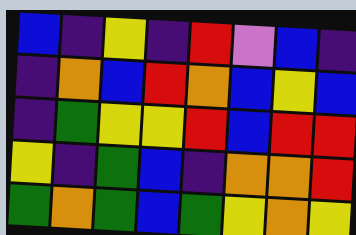[["blue", "indigo", "yellow", "indigo", "red", "violet", "blue", "indigo"], ["indigo", "orange", "blue", "red", "orange", "blue", "yellow", "blue"], ["indigo", "green", "yellow", "yellow", "red", "blue", "red", "red"], ["yellow", "indigo", "green", "blue", "indigo", "orange", "orange", "red"], ["green", "orange", "green", "blue", "green", "yellow", "orange", "yellow"]]